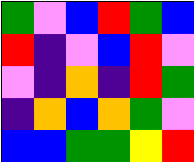[["green", "violet", "blue", "red", "green", "blue"], ["red", "indigo", "violet", "blue", "red", "violet"], ["violet", "indigo", "orange", "indigo", "red", "green"], ["indigo", "orange", "blue", "orange", "green", "violet"], ["blue", "blue", "green", "green", "yellow", "red"]]